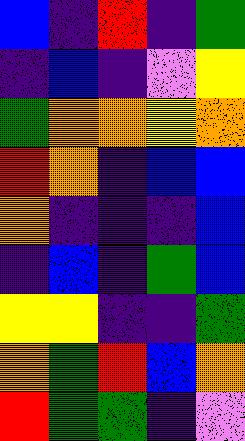[["blue", "indigo", "red", "indigo", "green"], ["indigo", "blue", "indigo", "violet", "yellow"], ["green", "orange", "orange", "yellow", "orange"], ["red", "orange", "indigo", "blue", "blue"], ["orange", "indigo", "indigo", "indigo", "blue"], ["indigo", "blue", "indigo", "green", "blue"], ["yellow", "yellow", "indigo", "indigo", "green"], ["orange", "green", "red", "blue", "orange"], ["red", "green", "green", "indigo", "violet"]]